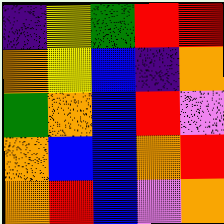[["indigo", "yellow", "green", "red", "red"], ["orange", "yellow", "blue", "indigo", "orange"], ["green", "orange", "blue", "red", "violet"], ["orange", "blue", "blue", "orange", "red"], ["orange", "red", "blue", "violet", "orange"]]